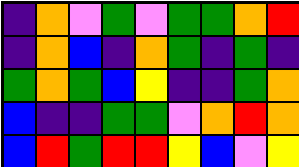[["indigo", "orange", "violet", "green", "violet", "green", "green", "orange", "red"], ["indigo", "orange", "blue", "indigo", "orange", "green", "indigo", "green", "indigo"], ["green", "orange", "green", "blue", "yellow", "indigo", "indigo", "green", "orange"], ["blue", "indigo", "indigo", "green", "green", "violet", "orange", "red", "orange"], ["blue", "red", "green", "red", "red", "yellow", "blue", "violet", "yellow"]]